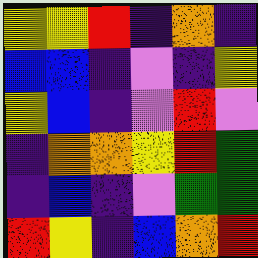[["yellow", "yellow", "red", "indigo", "orange", "indigo"], ["blue", "blue", "indigo", "violet", "indigo", "yellow"], ["yellow", "blue", "indigo", "violet", "red", "violet"], ["indigo", "orange", "orange", "yellow", "red", "green"], ["indigo", "blue", "indigo", "violet", "green", "green"], ["red", "yellow", "indigo", "blue", "orange", "red"]]